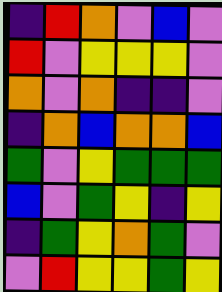[["indigo", "red", "orange", "violet", "blue", "violet"], ["red", "violet", "yellow", "yellow", "yellow", "violet"], ["orange", "violet", "orange", "indigo", "indigo", "violet"], ["indigo", "orange", "blue", "orange", "orange", "blue"], ["green", "violet", "yellow", "green", "green", "green"], ["blue", "violet", "green", "yellow", "indigo", "yellow"], ["indigo", "green", "yellow", "orange", "green", "violet"], ["violet", "red", "yellow", "yellow", "green", "yellow"]]